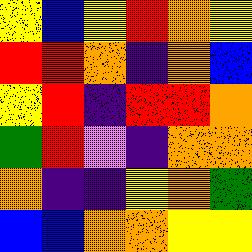[["yellow", "blue", "yellow", "red", "orange", "yellow"], ["red", "red", "orange", "indigo", "orange", "blue"], ["yellow", "red", "indigo", "red", "red", "orange"], ["green", "red", "violet", "indigo", "orange", "orange"], ["orange", "indigo", "indigo", "yellow", "orange", "green"], ["blue", "blue", "orange", "orange", "yellow", "yellow"]]